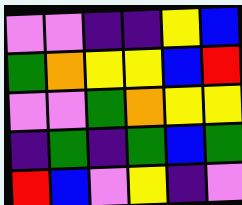[["violet", "violet", "indigo", "indigo", "yellow", "blue"], ["green", "orange", "yellow", "yellow", "blue", "red"], ["violet", "violet", "green", "orange", "yellow", "yellow"], ["indigo", "green", "indigo", "green", "blue", "green"], ["red", "blue", "violet", "yellow", "indigo", "violet"]]